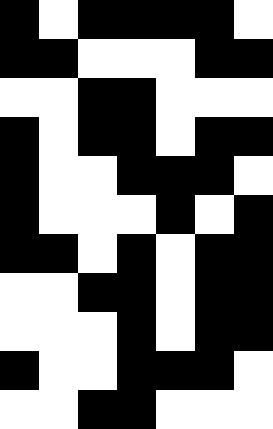[["black", "white", "black", "black", "black", "black", "white"], ["black", "black", "white", "white", "white", "black", "black"], ["white", "white", "black", "black", "white", "white", "white"], ["black", "white", "black", "black", "white", "black", "black"], ["black", "white", "white", "black", "black", "black", "white"], ["black", "white", "white", "white", "black", "white", "black"], ["black", "black", "white", "black", "white", "black", "black"], ["white", "white", "black", "black", "white", "black", "black"], ["white", "white", "white", "black", "white", "black", "black"], ["black", "white", "white", "black", "black", "black", "white"], ["white", "white", "black", "black", "white", "white", "white"]]